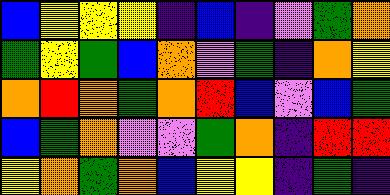[["blue", "yellow", "yellow", "yellow", "indigo", "blue", "indigo", "violet", "green", "orange"], ["green", "yellow", "green", "blue", "orange", "violet", "green", "indigo", "orange", "yellow"], ["orange", "red", "orange", "green", "orange", "red", "blue", "violet", "blue", "green"], ["blue", "green", "orange", "violet", "violet", "green", "orange", "indigo", "red", "red"], ["yellow", "orange", "green", "orange", "blue", "yellow", "yellow", "indigo", "green", "indigo"]]